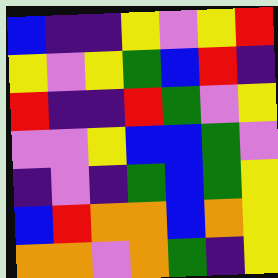[["blue", "indigo", "indigo", "yellow", "violet", "yellow", "red"], ["yellow", "violet", "yellow", "green", "blue", "red", "indigo"], ["red", "indigo", "indigo", "red", "green", "violet", "yellow"], ["violet", "violet", "yellow", "blue", "blue", "green", "violet"], ["indigo", "violet", "indigo", "green", "blue", "green", "yellow"], ["blue", "red", "orange", "orange", "blue", "orange", "yellow"], ["orange", "orange", "violet", "orange", "green", "indigo", "yellow"]]